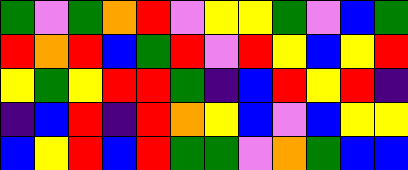[["green", "violet", "green", "orange", "red", "violet", "yellow", "yellow", "green", "violet", "blue", "green"], ["red", "orange", "red", "blue", "green", "red", "violet", "red", "yellow", "blue", "yellow", "red"], ["yellow", "green", "yellow", "red", "red", "green", "indigo", "blue", "red", "yellow", "red", "indigo"], ["indigo", "blue", "red", "indigo", "red", "orange", "yellow", "blue", "violet", "blue", "yellow", "yellow"], ["blue", "yellow", "red", "blue", "red", "green", "green", "violet", "orange", "green", "blue", "blue"]]